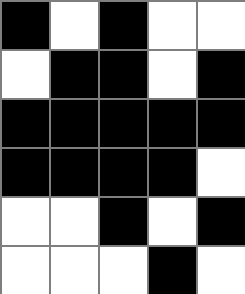[["black", "white", "black", "white", "white"], ["white", "black", "black", "white", "black"], ["black", "black", "black", "black", "black"], ["black", "black", "black", "black", "white"], ["white", "white", "black", "white", "black"], ["white", "white", "white", "black", "white"]]